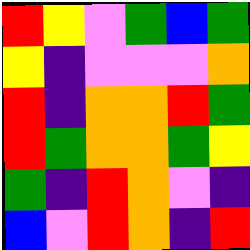[["red", "yellow", "violet", "green", "blue", "green"], ["yellow", "indigo", "violet", "violet", "violet", "orange"], ["red", "indigo", "orange", "orange", "red", "green"], ["red", "green", "orange", "orange", "green", "yellow"], ["green", "indigo", "red", "orange", "violet", "indigo"], ["blue", "violet", "red", "orange", "indigo", "red"]]